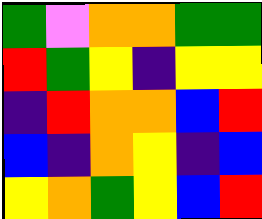[["green", "violet", "orange", "orange", "green", "green"], ["red", "green", "yellow", "indigo", "yellow", "yellow"], ["indigo", "red", "orange", "orange", "blue", "red"], ["blue", "indigo", "orange", "yellow", "indigo", "blue"], ["yellow", "orange", "green", "yellow", "blue", "red"]]